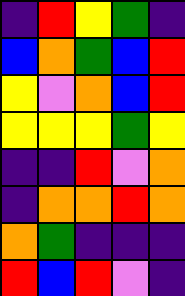[["indigo", "red", "yellow", "green", "indigo"], ["blue", "orange", "green", "blue", "red"], ["yellow", "violet", "orange", "blue", "red"], ["yellow", "yellow", "yellow", "green", "yellow"], ["indigo", "indigo", "red", "violet", "orange"], ["indigo", "orange", "orange", "red", "orange"], ["orange", "green", "indigo", "indigo", "indigo"], ["red", "blue", "red", "violet", "indigo"]]